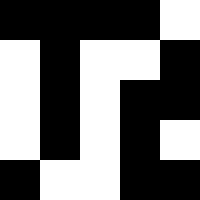[["black", "black", "black", "black", "white"], ["white", "black", "white", "white", "black"], ["white", "black", "white", "black", "black"], ["white", "black", "white", "black", "white"], ["black", "white", "white", "black", "black"]]